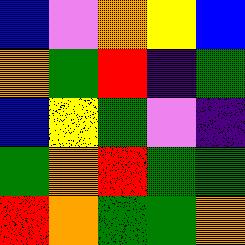[["blue", "violet", "orange", "yellow", "blue"], ["orange", "green", "red", "indigo", "green"], ["blue", "yellow", "green", "violet", "indigo"], ["green", "orange", "red", "green", "green"], ["red", "orange", "green", "green", "orange"]]